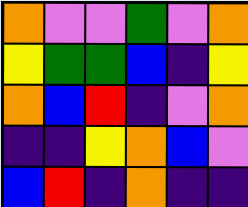[["orange", "violet", "violet", "green", "violet", "orange"], ["yellow", "green", "green", "blue", "indigo", "yellow"], ["orange", "blue", "red", "indigo", "violet", "orange"], ["indigo", "indigo", "yellow", "orange", "blue", "violet"], ["blue", "red", "indigo", "orange", "indigo", "indigo"]]